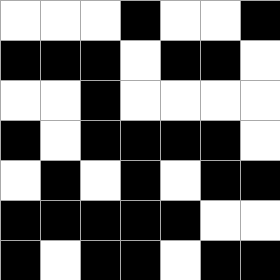[["white", "white", "white", "black", "white", "white", "black"], ["black", "black", "black", "white", "black", "black", "white"], ["white", "white", "black", "white", "white", "white", "white"], ["black", "white", "black", "black", "black", "black", "white"], ["white", "black", "white", "black", "white", "black", "black"], ["black", "black", "black", "black", "black", "white", "white"], ["black", "white", "black", "black", "white", "black", "black"]]